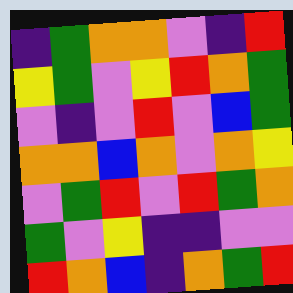[["indigo", "green", "orange", "orange", "violet", "indigo", "red"], ["yellow", "green", "violet", "yellow", "red", "orange", "green"], ["violet", "indigo", "violet", "red", "violet", "blue", "green"], ["orange", "orange", "blue", "orange", "violet", "orange", "yellow"], ["violet", "green", "red", "violet", "red", "green", "orange"], ["green", "violet", "yellow", "indigo", "indigo", "violet", "violet"], ["red", "orange", "blue", "indigo", "orange", "green", "red"]]